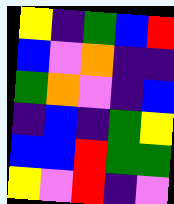[["yellow", "indigo", "green", "blue", "red"], ["blue", "violet", "orange", "indigo", "indigo"], ["green", "orange", "violet", "indigo", "blue"], ["indigo", "blue", "indigo", "green", "yellow"], ["blue", "blue", "red", "green", "green"], ["yellow", "violet", "red", "indigo", "violet"]]